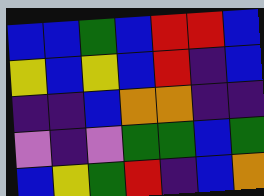[["blue", "blue", "green", "blue", "red", "red", "blue"], ["yellow", "blue", "yellow", "blue", "red", "indigo", "blue"], ["indigo", "indigo", "blue", "orange", "orange", "indigo", "indigo"], ["violet", "indigo", "violet", "green", "green", "blue", "green"], ["blue", "yellow", "green", "red", "indigo", "blue", "orange"]]